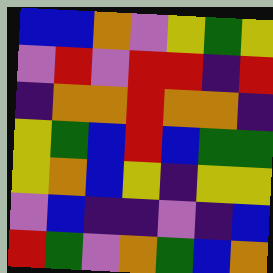[["blue", "blue", "orange", "violet", "yellow", "green", "yellow"], ["violet", "red", "violet", "red", "red", "indigo", "red"], ["indigo", "orange", "orange", "red", "orange", "orange", "indigo"], ["yellow", "green", "blue", "red", "blue", "green", "green"], ["yellow", "orange", "blue", "yellow", "indigo", "yellow", "yellow"], ["violet", "blue", "indigo", "indigo", "violet", "indigo", "blue"], ["red", "green", "violet", "orange", "green", "blue", "orange"]]